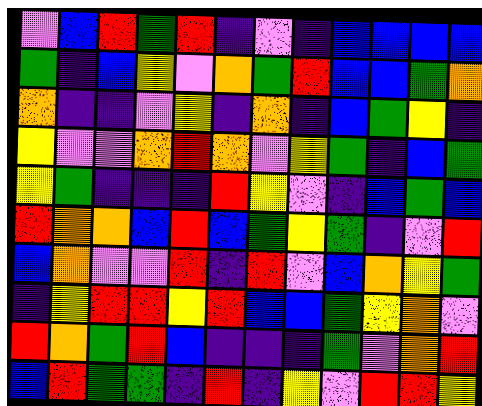[["violet", "blue", "red", "green", "red", "indigo", "violet", "indigo", "blue", "blue", "blue", "blue"], ["green", "indigo", "blue", "yellow", "violet", "orange", "green", "red", "blue", "blue", "green", "orange"], ["orange", "indigo", "indigo", "violet", "yellow", "indigo", "orange", "indigo", "blue", "green", "yellow", "indigo"], ["yellow", "violet", "violet", "orange", "red", "orange", "violet", "yellow", "green", "indigo", "blue", "green"], ["yellow", "green", "indigo", "indigo", "indigo", "red", "yellow", "violet", "indigo", "blue", "green", "blue"], ["red", "orange", "orange", "blue", "red", "blue", "green", "yellow", "green", "indigo", "violet", "red"], ["blue", "orange", "violet", "violet", "red", "indigo", "red", "violet", "blue", "orange", "yellow", "green"], ["indigo", "yellow", "red", "red", "yellow", "red", "blue", "blue", "green", "yellow", "orange", "violet"], ["red", "orange", "green", "red", "blue", "indigo", "indigo", "indigo", "green", "violet", "orange", "red"], ["blue", "red", "green", "green", "indigo", "red", "indigo", "yellow", "violet", "red", "red", "yellow"]]